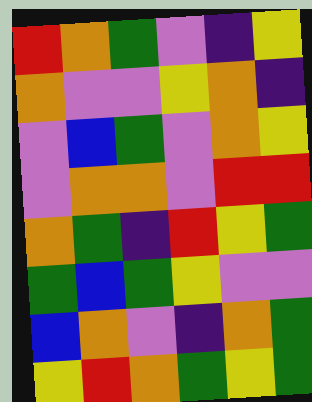[["red", "orange", "green", "violet", "indigo", "yellow"], ["orange", "violet", "violet", "yellow", "orange", "indigo"], ["violet", "blue", "green", "violet", "orange", "yellow"], ["violet", "orange", "orange", "violet", "red", "red"], ["orange", "green", "indigo", "red", "yellow", "green"], ["green", "blue", "green", "yellow", "violet", "violet"], ["blue", "orange", "violet", "indigo", "orange", "green"], ["yellow", "red", "orange", "green", "yellow", "green"]]